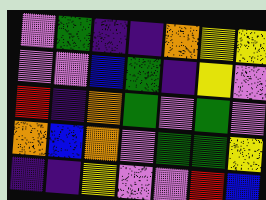[["violet", "green", "indigo", "indigo", "orange", "yellow", "yellow"], ["violet", "violet", "blue", "green", "indigo", "yellow", "violet"], ["red", "indigo", "orange", "green", "violet", "green", "violet"], ["orange", "blue", "orange", "violet", "green", "green", "yellow"], ["indigo", "indigo", "yellow", "violet", "violet", "red", "blue"]]